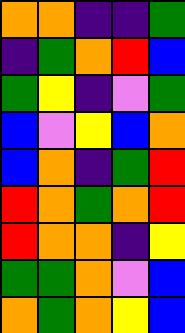[["orange", "orange", "indigo", "indigo", "green"], ["indigo", "green", "orange", "red", "blue"], ["green", "yellow", "indigo", "violet", "green"], ["blue", "violet", "yellow", "blue", "orange"], ["blue", "orange", "indigo", "green", "red"], ["red", "orange", "green", "orange", "red"], ["red", "orange", "orange", "indigo", "yellow"], ["green", "green", "orange", "violet", "blue"], ["orange", "green", "orange", "yellow", "blue"]]